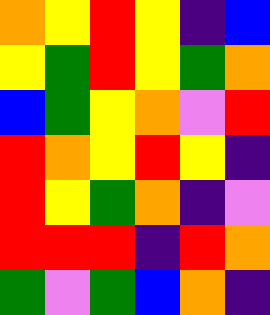[["orange", "yellow", "red", "yellow", "indigo", "blue"], ["yellow", "green", "red", "yellow", "green", "orange"], ["blue", "green", "yellow", "orange", "violet", "red"], ["red", "orange", "yellow", "red", "yellow", "indigo"], ["red", "yellow", "green", "orange", "indigo", "violet"], ["red", "red", "red", "indigo", "red", "orange"], ["green", "violet", "green", "blue", "orange", "indigo"]]